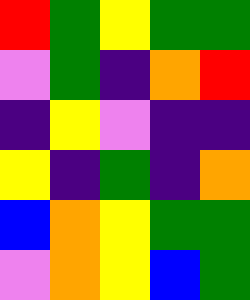[["red", "green", "yellow", "green", "green"], ["violet", "green", "indigo", "orange", "red"], ["indigo", "yellow", "violet", "indigo", "indigo"], ["yellow", "indigo", "green", "indigo", "orange"], ["blue", "orange", "yellow", "green", "green"], ["violet", "orange", "yellow", "blue", "green"]]